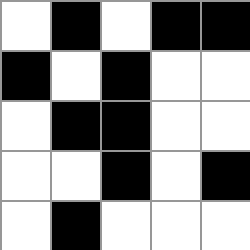[["white", "black", "white", "black", "black"], ["black", "white", "black", "white", "white"], ["white", "black", "black", "white", "white"], ["white", "white", "black", "white", "black"], ["white", "black", "white", "white", "white"]]